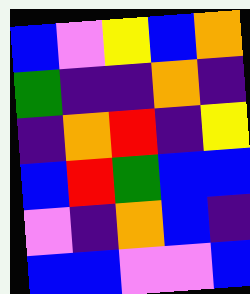[["blue", "violet", "yellow", "blue", "orange"], ["green", "indigo", "indigo", "orange", "indigo"], ["indigo", "orange", "red", "indigo", "yellow"], ["blue", "red", "green", "blue", "blue"], ["violet", "indigo", "orange", "blue", "indigo"], ["blue", "blue", "violet", "violet", "blue"]]